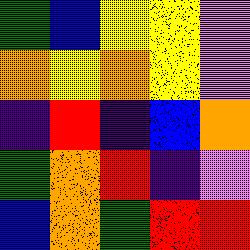[["green", "blue", "yellow", "yellow", "violet"], ["orange", "yellow", "orange", "yellow", "violet"], ["indigo", "red", "indigo", "blue", "orange"], ["green", "orange", "red", "indigo", "violet"], ["blue", "orange", "green", "red", "red"]]